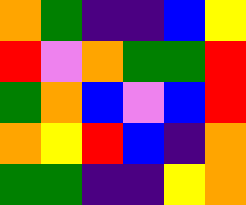[["orange", "green", "indigo", "indigo", "blue", "yellow"], ["red", "violet", "orange", "green", "green", "red"], ["green", "orange", "blue", "violet", "blue", "red"], ["orange", "yellow", "red", "blue", "indigo", "orange"], ["green", "green", "indigo", "indigo", "yellow", "orange"]]